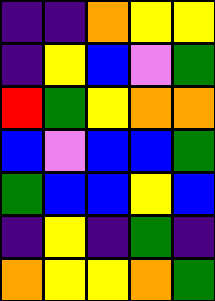[["indigo", "indigo", "orange", "yellow", "yellow"], ["indigo", "yellow", "blue", "violet", "green"], ["red", "green", "yellow", "orange", "orange"], ["blue", "violet", "blue", "blue", "green"], ["green", "blue", "blue", "yellow", "blue"], ["indigo", "yellow", "indigo", "green", "indigo"], ["orange", "yellow", "yellow", "orange", "green"]]